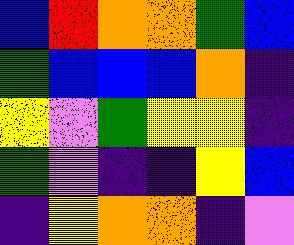[["blue", "red", "orange", "orange", "green", "blue"], ["green", "blue", "blue", "blue", "orange", "indigo"], ["yellow", "violet", "green", "yellow", "yellow", "indigo"], ["green", "violet", "indigo", "indigo", "yellow", "blue"], ["indigo", "yellow", "orange", "orange", "indigo", "violet"]]